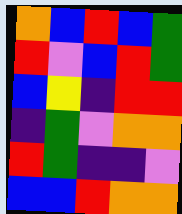[["orange", "blue", "red", "blue", "green"], ["red", "violet", "blue", "red", "green"], ["blue", "yellow", "indigo", "red", "red"], ["indigo", "green", "violet", "orange", "orange"], ["red", "green", "indigo", "indigo", "violet"], ["blue", "blue", "red", "orange", "orange"]]